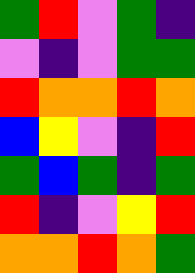[["green", "red", "violet", "green", "indigo"], ["violet", "indigo", "violet", "green", "green"], ["red", "orange", "orange", "red", "orange"], ["blue", "yellow", "violet", "indigo", "red"], ["green", "blue", "green", "indigo", "green"], ["red", "indigo", "violet", "yellow", "red"], ["orange", "orange", "red", "orange", "green"]]